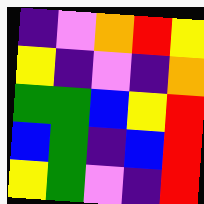[["indigo", "violet", "orange", "red", "yellow"], ["yellow", "indigo", "violet", "indigo", "orange"], ["green", "green", "blue", "yellow", "red"], ["blue", "green", "indigo", "blue", "red"], ["yellow", "green", "violet", "indigo", "red"]]